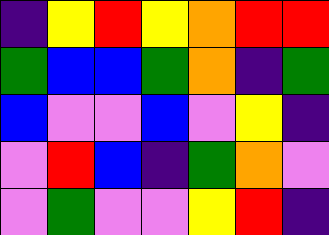[["indigo", "yellow", "red", "yellow", "orange", "red", "red"], ["green", "blue", "blue", "green", "orange", "indigo", "green"], ["blue", "violet", "violet", "blue", "violet", "yellow", "indigo"], ["violet", "red", "blue", "indigo", "green", "orange", "violet"], ["violet", "green", "violet", "violet", "yellow", "red", "indigo"]]